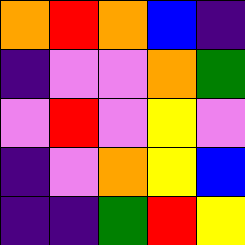[["orange", "red", "orange", "blue", "indigo"], ["indigo", "violet", "violet", "orange", "green"], ["violet", "red", "violet", "yellow", "violet"], ["indigo", "violet", "orange", "yellow", "blue"], ["indigo", "indigo", "green", "red", "yellow"]]